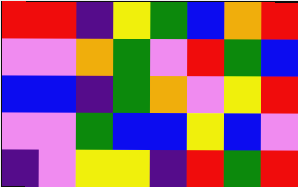[["red", "red", "indigo", "yellow", "green", "blue", "orange", "red"], ["violet", "violet", "orange", "green", "violet", "red", "green", "blue"], ["blue", "blue", "indigo", "green", "orange", "violet", "yellow", "red"], ["violet", "violet", "green", "blue", "blue", "yellow", "blue", "violet"], ["indigo", "violet", "yellow", "yellow", "indigo", "red", "green", "red"]]